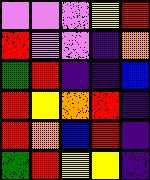[["violet", "violet", "violet", "yellow", "red"], ["red", "violet", "violet", "indigo", "orange"], ["green", "red", "indigo", "indigo", "blue"], ["red", "yellow", "orange", "red", "indigo"], ["red", "orange", "blue", "red", "indigo"], ["green", "red", "yellow", "yellow", "indigo"]]